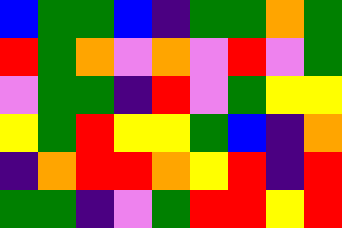[["blue", "green", "green", "blue", "indigo", "green", "green", "orange", "green"], ["red", "green", "orange", "violet", "orange", "violet", "red", "violet", "green"], ["violet", "green", "green", "indigo", "red", "violet", "green", "yellow", "yellow"], ["yellow", "green", "red", "yellow", "yellow", "green", "blue", "indigo", "orange"], ["indigo", "orange", "red", "red", "orange", "yellow", "red", "indigo", "red"], ["green", "green", "indigo", "violet", "green", "red", "red", "yellow", "red"]]